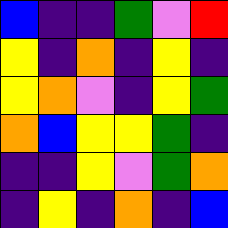[["blue", "indigo", "indigo", "green", "violet", "red"], ["yellow", "indigo", "orange", "indigo", "yellow", "indigo"], ["yellow", "orange", "violet", "indigo", "yellow", "green"], ["orange", "blue", "yellow", "yellow", "green", "indigo"], ["indigo", "indigo", "yellow", "violet", "green", "orange"], ["indigo", "yellow", "indigo", "orange", "indigo", "blue"]]